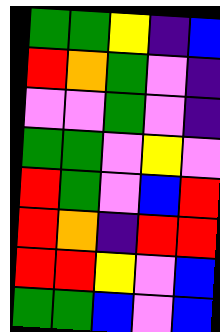[["green", "green", "yellow", "indigo", "blue"], ["red", "orange", "green", "violet", "indigo"], ["violet", "violet", "green", "violet", "indigo"], ["green", "green", "violet", "yellow", "violet"], ["red", "green", "violet", "blue", "red"], ["red", "orange", "indigo", "red", "red"], ["red", "red", "yellow", "violet", "blue"], ["green", "green", "blue", "violet", "blue"]]